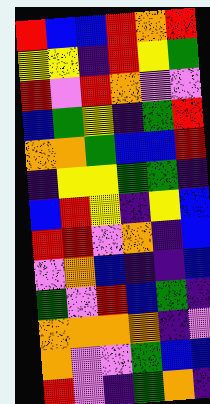[["red", "blue", "blue", "red", "orange", "red"], ["yellow", "yellow", "indigo", "red", "yellow", "green"], ["red", "violet", "red", "orange", "violet", "violet"], ["blue", "green", "yellow", "indigo", "green", "red"], ["orange", "orange", "green", "blue", "blue", "red"], ["indigo", "yellow", "yellow", "green", "green", "indigo"], ["blue", "red", "yellow", "indigo", "yellow", "blue"], ["red", "red", "violet", "orange", "indigo", "blue"], ["violet", "orange", "blue", "indigo", "indigo", "blue"], ["green", "violet", "red", "blue", "green", "indigo"], ["orange", "orange", "orange", "orange", "indigo", "violet"], ["orange", "violet", "violet", "green", "blue", "blue"], ["red", "violet", "indigo", "green", "orange", "indigo"]]